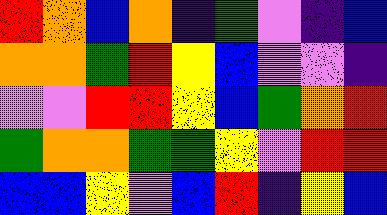[["red", "orange", "blue", "orange", "indigo", "green", "violet", "indigo", "blue"], ["orange", "orange", "green", "red", "yellow", "blue", "violet", "violet", "indigo"], ["violet", "violet", "red", "red", "yellow", "blue", "green", "orange", "red"], ["green", "orange", "orange", "green", "green", "yellow", "violet", "red", "red"], ["blue", "blue", "yellow", "violet", "blue", "red", "indigo", "yellow", "blue"]]